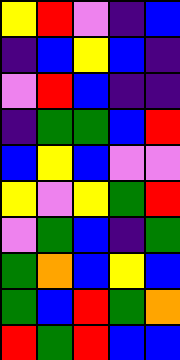[["yellow", "red", "violet", "indigo", "blue"], ["indigo", "blue", "yellow", "blue", "indigo"], ["violet", "red", "blue", "indigo", "indigo"], ["indigo", "green", "green", "blue", "red"], ["blue", "yellow", "blue", "violet", "violet"], ["yellow", "violet", "yellow", "green", "red"], ["violet", "green", "blue", "indigo", "green"], ["green", "orange", "blue", "yellow", "blue"], ["green", "blue", "red", "green", "orange"], ["red", "green", "red", "blue", "blue"]]